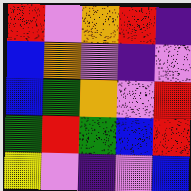[["red", "violet", "orange", "red", "indigo"], ["blue", "orange", "violet", "indigo", "violet"], ["blue", "green", "orange", "violet", "red"], ["green", "red", "green", "blue", "red"], ["yellow", "violet", "indigo", "violet", "blue"]]